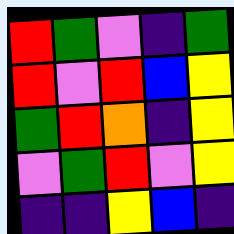[["red", "green", "violet", "indigo", "green"], ["red", "violet", "red", "blue", "yellow"], ["green", "red", "orange", "indigo", "yellow"], ["violet", "green", "red", "violet", "yellow"], ["indigo", "indigo", "yellow", "blue", "indigo"]]